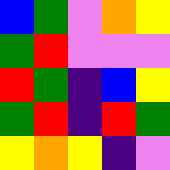[["blue", "green", "violet", "orange", "yellow"], ["green", "red", "violet", "violet", "violet"], ["red", "green", "indigo", "blue", "yellow"], ["green", "red", "indigo", "red", "green"], ["yellow", "orange", "yellow", "indigo", "violet"]]